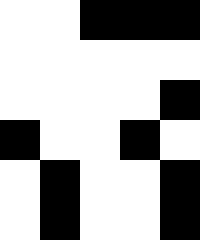[["white", "white", "black", "black", "black"], ["white", "white", "white", "white", "white"], ["white", "white", "white", "white", "black"], ["black", "white", "white", "black", "white"], ["white", "black", "white", "white", "black"], ["white", "black", "white", "white", "black"]]